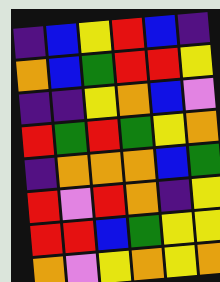[["indigo", "blue", "yellow", "red", "blue", "indigo"], ["orange", "blue", "green", "red", "red", "yellow"], ["indigo", "indigo", "yellow", "orange", "blue", "violet"], ["red", "green", "red", "green", "yellow", "orange"], ["indigo", "orange", "orange", "orange", "blue", "green"], ["red", "violet", "red", "orange", "indigo", "yellow"], ["red", "red", "blue", "green", "yellow", "yellow"], ["orange", "violet", "yellow", "orange", "yellow", "orange"]]